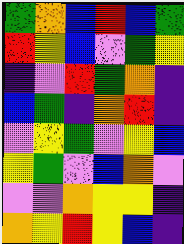[["green", "orange", "blue", "red", "blue", "green"], ["red", "yellow", "blue", "violet", "green", "yellow"], ["indigo", "violet", "red", "green", "orange", "indigo"], ["blue", "green", "indigo", "orange", "red", "indigo"], ["violet", "yellow", "green", "violet", "yellow", "blue"], ["yellow", "green", "violet", "blue", "orange", "violet"], ["violet", "violet", "orange", "yellow", "yellow", "indigo"], ["orange", "yellow", "red", "yellow", "blue", "indigo"]]